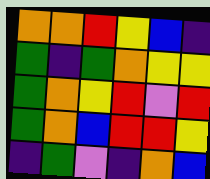[["orange", "orange", "red", "yellow", "blue", "indigo"], ["green", "indigo", "green", "orange", "yellow", "yellow"], ["green", "orange", "yellow", "red", "violet", "red"], ["green", "orange", "blue", "red", "red", "yellow"], ["indigo", "green", "violet", "indigo", "orange", "blue"]]